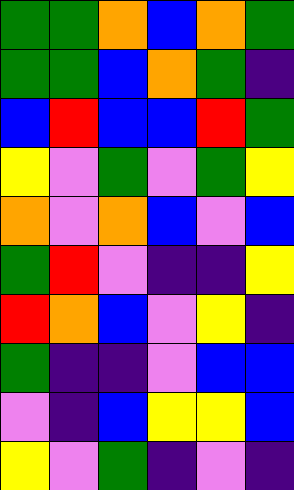[["green", "green", "orange", "blue", "orange", "green"], ["green", "green", "blue", "orange", "green", "indigo"], ["blue", "red", "blue", "blue", "red", "green"], ["yellow", "violet", "green", "violet", "green", "yellow"], ["orange", "violet", "orange", "blue", "violet", "blue"], ["green", "red", "violet", "indigo", "indigo", "yellow"], ["red", "orange", "blue", "violet", "yellow", "indigo"], ["green", "indigo", "indigo", "violet", "blue", "blue"], ["violet", "indigo", "blue", "yellow", "yellow", "blue"], ["yellow", "violet", "green", "indigo", "violet", "indigo"]]